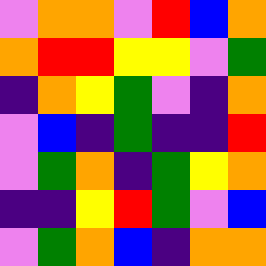[["violet", "orange", "orange", "violet", "red", "blue", "orange"], ["orange", "red", "red", "yellow", "yellow", "violet", "green"], ["indigo", "orange", "yellow", "green", "violet", "indigo", "orange"], ["violet", "blue", "indigo", "green", "indigo", "indigo", "red"], ["violet", "green", "orange", "indigo", "green", "yellow", "orange"], ["indigo", "indigo", "yellow", "red", "green", "violet", "blue"], ["violet", "green", "orange", "blue", "indigo", "orange", "orange"]]